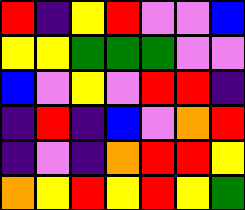[["red", "indigo", "yellow", "red", "violet", "violet", "blue"], ["yellow", "yellow", "green", "green", "green", "violet", "violet"], ["blue", "violet", "yellow", "violet", "red", "red", "indigo"], ["indigo", "red", "indigo", "blue", "violet", "orange", "red"], ["indigo", "violet", "indigo", "orange", "red", "red", "yellow"], ["orange", "yellow", "red", "yellow", "red", "yellow", "green"]]